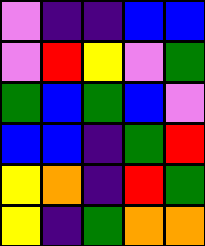[["violet", "indigo", "indigo", "blue", "blue"], ["violet", "red", "yellow", "violet", "green"], ["green", "blue", "green", "blue", "violet"], ["blue", "blue", "indigo", "green", "red"], ["yellow", "orange", "indigo", "red", "green"], ["yellow", "indigo", "green", "orange", "orange"]]